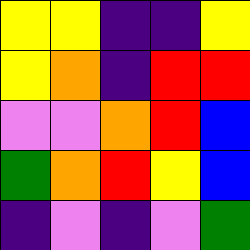[["yellow", "yellow", "indigo", "indigo", "yellow"], ["yellow", "orange", "indigo", "red", "red"], ["violet", "violet", "orange", "red", "blue"], ["green", "orange", "red", "yellow", "blue"], ["indigo", "violet", "indigo", "violet", "green"]]